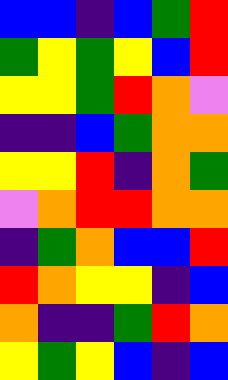[["blue", "blue", "indigo", "blue", "green", "red"], ["green", "yellow", "green", "yellow", "blue", "red"], ["yellow", "yellow", "green", "red", "orange", "violet"], ["indigo", "indigo", "blue", "green", "orange", "orange"], ["yellow", "yellow", "red", "indigo", "orange", "green"], ["violet", "orange", "red", "red", "orange", "orange"], ["indigo", "green", "orange", "blue", "blue", "red"], ["red", "orange", "yellow", "yellow", "indigo", "blue"], ["orange", "indigo", "indigo", "green", "red", "orange"], ["yellow", "green", "yellow", "blue", "indigo", "blue"]]